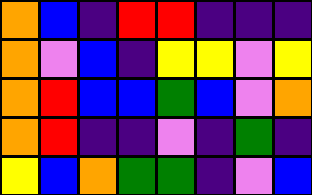[["orange", "blue", "indigo", "red", "red", "indigo", "indigo", "indigo"], ["orange", "violet", "blue", "indigo", "yellow", "yellow", "violet", "yellow"], ["orange", "red", "blue", "blue", "green", "blue", "violet", "orange"], ["orange", "red", "indigo", "indigo", "violet", "indigo", "green", "indigo"], ["yellow", "blue", "orange", "green", "green", "indigo", "violet", "blue"]]